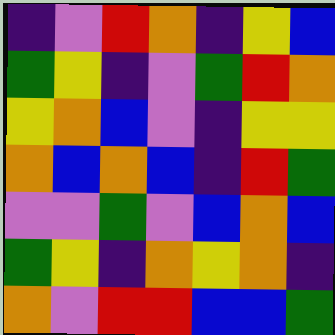[["indigo", "violet", "red", "orange", "indigo", "yellow", "blue"], ["green", "yellow", "indigo", "violet", "green", "red", "orange"], ["yellow", "orange", "blue", "violet", "indigo", "yellow", "yellow"], ["orange", "blue", "orange", "blue", "indigo", "red", "green"], ["violet", "violet", "green", "violet", "blue", "orange", "blue"], ["green", "yellow", "indigo", "orange", "yellow", "orange", "indigo"], ["orange", "violet", "red", "red", "blue", "blue", "green"]]